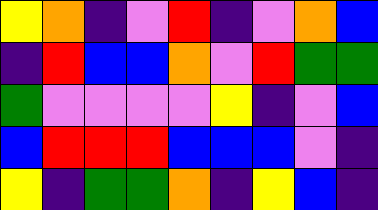[["yellow", "orange", "indigo", "violet", "red", "indigo", "violet", "orange", "blue"], ["indigo", "red", "blue", "blue", "orange", "violet", "red", "green", "green"], ["green", "violet", "violet", "violet", "violet", "yellow", "indigo", "violet", "blue"], ["blue", "red", "red", "red", "blue", "blue", "blue", "violet", "indigo"], ["yellow", "indigo", "green", "green", "orange", "indigo", "yellow", "blue", "indigo"]]